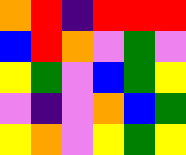[["orange", "red", "indigo", "red", "red", "red"], ["blue", "red", "orange", "violet", "green", "violet"], ["yellow", "green", "violet", "blue", "green", "yellow"], ["violet", "indigo", "violet", "orange", "blue", "green"], ["yellow", "orange", "violet", "yellow", "green", "yellow"]]